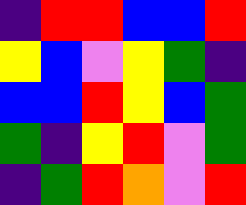[["indigo", "red", "red", "blue", "blue", "red"], ["yellow", "blue", "violet", "yellow", "green", "indigo"], ["blue", "blue", "red", "yellow", "blue", "green"], ["green", "indigo", "yellow", "red", "violet", "green"], ["indigo", "green", "red", "orange", "violet", "red"]]